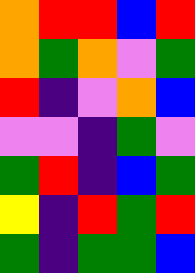[["orange", "red", "red", "blue", "red"], ["orange", "green", "orange", "violet", "green"], ["red", "indigo", "violet", "orange", "blue"], ["violet", "violet", "indigo", "green", "violet"], ["green", "red", "indigo", "blue", "green"], ["yellow", "indigo", "red", "green", "red"], ["green", "indigo", "green", "green", "blue"]]